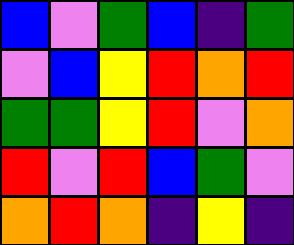[["blue", "violet", "green", "blue", "indigo", "green"], ["violet", "blue", "yellow", "red", "orange", "red"], ["green", "green", "yellow", "red", "violet", "orange"], ["red", "violet", "red", "blue", "green", "violet"], ["orange", "red", "orange", "indigo", "yellow", "indigo"]]